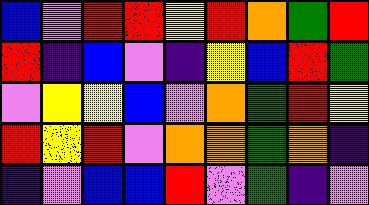[["blue", "violet", "red", "red", "yellow", "red", "orange", "green", "red"], ["red", "indigo", "blue", "violet", "indigo", "yellow", "blue", "red", "green"], ["violet", "yellow", "yellow", "blue", "violet", "orange", "green", "red", "yellow"], ["red", "yellow", "red", "violet", "orange", "orange", "green", "orange", "indigo"], ["indigo", "violet", "blue", "blue", "red", "violet", "green", "indigo", "violet"]]